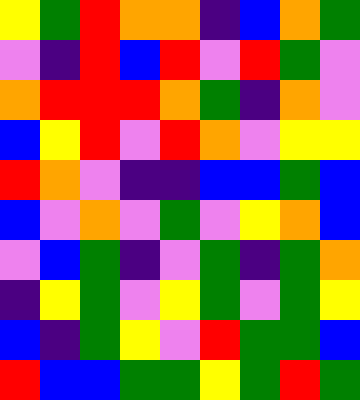[["yellow", "green", "red", "orange", "orange", "indigo", "blue", "orange", "green"], ["violet", "indigo", "red", "blue", "red", "violet", "red", "green", "violet"], ["orange", "red", "red", "red", "orange", "green", "indigo", "orange", "violet"], ["blue", "yellow", "red", "violet", "red", "orange", "violet", "yellow", "yellow"], ["red", "orange", "violet", "indigo", "indigo", "blue", "blue", "green", "blue"], ["blue", "violet", "orange", "violet", "green", "violet", "yellow", "orange", "blue"], ["violet", "blue", "green", "indigo", "violet", "green", "indigo", "green", "orange"], ["indigo", "yellow", "green", "violet", "yellow", "green", "violet", "green", "yellow"], ["blue", "indigo", "green", "yellow", "violet", "red", "green", "green", "blue"], ["red", "blue", "blue", "green", "green", "yellow", "green", "red", "green"]]